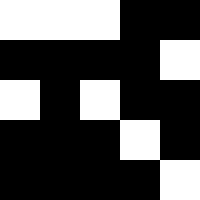[["white", "white", "white", "black", "black"], ["black", "black", "black", "black", "white"], ["white", "black", "white", "black", "black"], ["black", "black", "black", "white", "black"], ["black", "black", "black", "black", "white"]]